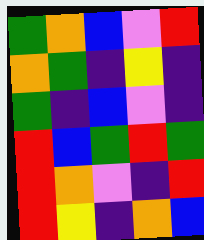[["green", "orange", "blue", "violet", "red"], ["orange", "green", "indigo", "yellow", "indigo"], ["green", "indigo", "blue", "violet", "indigo"], ["red", "blue", "green", "red", "green"], ["red", "orange", "violet", "indigo", "red"], ["red", "yellow", "indigo", "orange", "blue"]]